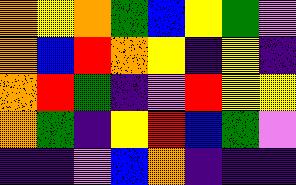[["orange", "yellow", "orange", "green", "blue", "yellow", "green", "violet"], ["orange", "blue", "red", "orange", "yellow", "indigo", "yellow", "indigo"], ["orange", "red", "green", "indigo", "violet", "red", "yellow", "yellow"], ["orange", "green", "indigo", "yellow", "red", "blue", "green", "violet"], ["indigo", "indigo", "violet", "blue", "orange", "indigo", "indigo", "indigo"]]